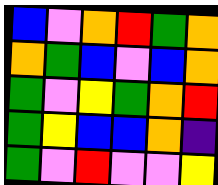[["blue", "violet", "orange", "red", "green", "orange"], ["orange", "green", "blue", "violet", "blue", "orange"], ["green", "violet", "yellow", "green", "orange", "red"], ["green", "yellow", "blue", "blue", "orange", "indigo"], ["green", "violet", "red", "violet", "violet", "yellow"]]